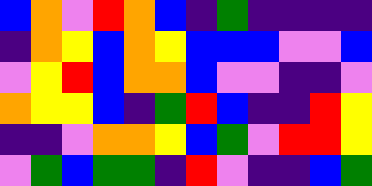[["blue", "orange", "violet", "red", "orange", "blue", "indigo", "green", "indigo", "indigo", "indigo", "indigo"], ["indigo", "orange", "yellow", "blue", "orange", "yellow", "blue", "blue", "blue", "violet", "violet", "blue"], ["violet", "yellow", "red", "blue", "orange", "orange", "blue", "violet", "violet", "indigo", "indigo", "violet"], ["orange", "yellow", "yellow", "blue", "indigo", "green", "red", "blue", "indigo", "indigo", "red", "yellow"], ["indigo", "indigo", "violet", "orange", "orange", "yellow", "blue", "green", "violet", "red", "red", "yellow"], ["violet", "green", "blue", "green", "green", "indigo", "red", "violet", "indigo", "indigo", "blue", "green"]]